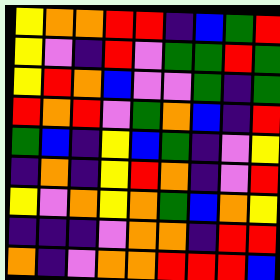[["yellow", "orange", "orange", "red", "red", "indigo", "blue", "green", "red"], ["yellow", "violet", "indigo", "red", "violet", "green", "green", "red", "green"], ["yellow", "red", "orange", "blue", "violet", "violet", "green", "indigo", "green"], ["red", "orange", "red", "violet", "green", "orange", "blue", "indigo", "red"], ["green", "blue", "indigo", "yellow", "blue", "green", "indigo", "violet", "yellow"], ["indigo", "orange", "indigo", "yellow", "red", "orange", "indigo", "violet", "red"], ["yellow", "violet", "orange", "yellow", "orange", "green", "blue", "orange", "yellow"], ["indigo", "indigo", "indigo", "violet", "orange", "orange", "indigo", "red", "red"], ["orange", "indigo", "violet", "orange", "orange", "red", "red", "red", "blue"]]